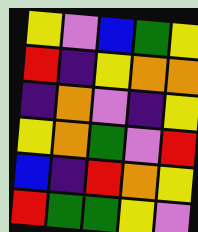[["yellow", "violet", "blue", "green", "yellow"], ["red", "indigo", "yellow", "orange", "orange"], ["indigo", "orange", "violet", "indigo", "yellow"], ["yellow", "orange", "green", "violet", "red"], ["blue", "indigo", "red", "orange", "yellow"], ["red", "green", "green", "yellow", "violet"]]